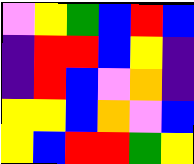[["violet", "yellow", "green", "blue", "red", "blue"], ["indigo", "red", "red", "blue", "yellow", "indigo"], ["indigo", "red", "blue", "violet", "orange", "indigo"], ["yellow", "yellow", "blue", "orange", "violet", "blue"], ["yellow", "blue", "red", "red", "green", "yellow"]]